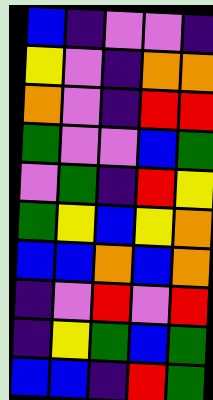[["blue", "indigo", "violet", "violet", "indigo"], ["yellow", "violet", "indigo", "orange", "orange"], ["orange", "violet", "indigo", "red", "red"], ["green", "violet", "violet", "blue", "green"], ["violet", "green", "indigo", "red", "yellow"], ["green", "yellow", "blue", "yellow", "orange"], ["blue", "blue", "orange", "blue", "orange"], ["indigo", "violet", "red", "violet", "red"], ["indigo", "yellow", "green", "blue", "green"], ["blue", "blue", "indigo", "red", "green"]]